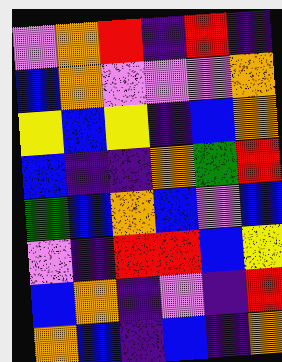[["violet", "orange", "red", "indigo", "red", "indigo"], ["blue", "orange", "violet", "violet", "violet", "orange"], ["yellow", "blue", "yellow", "indigo", "blue", "orange"], ["blue", "indigo", "indigo", "orange", "green", "red"], ["green", "blue", "orange", "blue", "violet", "blue"], ["violet", "indigo", "red", "red", "blue", "yellow"], ["blue", "orange", "indigo", "violet", "indigo", "red"], ["orange", "blue", "indigo", "blue", "indigo", "orange"]]